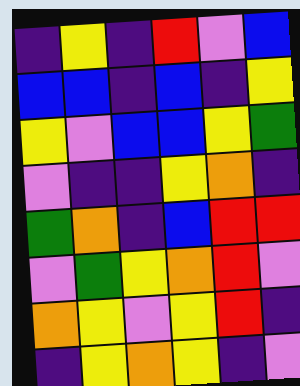[["indigo", "yellow", "indigo", "red", "violet", "blue"], ["blue", "blue", "indigo", "blue", "indigo", "yellow"], ["yellow", "violet", "blue", "blue", "yellow", "green"], ["violet", "indigo", "indigo", "yellow", "orange", "indigo"], ["green", "orange", "indigo", "blue", "red", "red"], ["violet", "green", "yellow", "orange", "red", "violet"], ["orange", "yellow", "violet", "yellow", "red", "indigo"], ["indigo", "yellow", "orange", "yellow", "indigo", "violet"]]